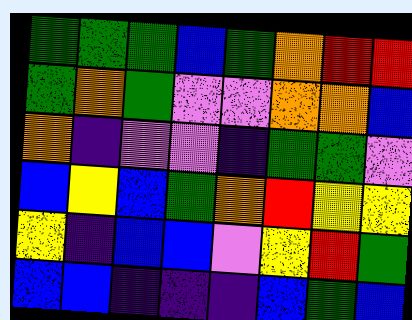[["green", "green", "green", "blue", "green", "orange", "red", "red"], ["green", "orange", "green", "violet", "violet", "orange", "orange", "blue"], ["orange", "indigo", "violet", "violet", "indigo", "green", "green", "violet"], ["blue", "yellow", "blue", "green", "orange", "red", "yellow", "yellow"], ["yellow", "indigo", "blue", "blue", "violet", "yellow", "red", "green"], ["blue", "blue", "indigo", "indigo", "indigo", "blue", "green", "blue"]]